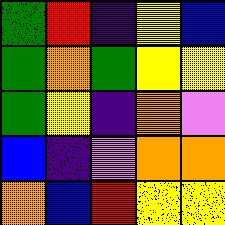[["green", "red", "indigo", "yellow", "blue"], ["green", "orange", "green", "yellow", "yellow"], ["green", "yellow", "indigo", "orange", "violet"], ["blue", "indigo", "violet", "orange", "orange"], ["orange", "blue", "red", "yellow", "yellow"]]